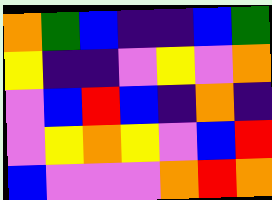[["orange", "green", "blue", "indigo", "indigo", "blue", "green"], ["yellow", "indigo", "indigo", "violet", "yellow", "violet", "orange"], ["violet", "blue", "red", "blue", "indigo", "orange", "indigo"], ["violet", "yellow", "orange", "yellow", "violet", "blue", "red"], ["blue", "violet", "violet", "violet", "orange", "red", "orange"]]